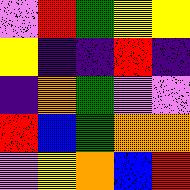[["violet", "red", "green", "yellow", "yellow"], ["yellow", "indigo", "indigo", "red", "indigo"], ["indigo", "orange", "green", "violet", "violet"], ["red", "blue", "green", "orange", "orange"], ["violet", "yellow", "orange", "blue", "red"]]